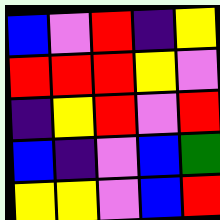[["blue", "violet", "red", "indigo", "yellow"], ["red", "red", "red", "yellow", "violet"], ["indigo", "yellow", "red", "violet", "red"], ["blue", "indigo", "violet", "blue", "green"], ["yellow", "yellow", "violet", "blue", "red"]]